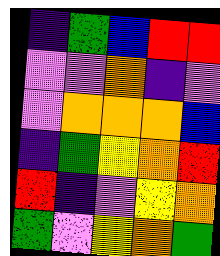[["indigo", "green", "blue", "red", "red"], ["violet", "violet", "orange", "indigo", "violet"], ["violet", "orange", "orange", "orange", "blue"], ["indigo", "green", "yellow", "orange", "red"], ["red", "indigo", "violet", "yellow", "orange"], ["green", "violet", "yellow", "orange", "green"]]